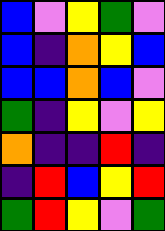[["blue", "violet", "yellow", "green", "violet"], ["blue", "indigo", "orange", "yellow", "blue"], ["blue", "blue", "orange", "blue", "violet"], ["green", "indigo", "yellow", "violet", "yellow"], ["orange", "indigo", "indigo", "red", "indigo"], ["indigo", "red", "blue", "yellow", "red"], ["green", "red", "yellow", "violet", "green"]]